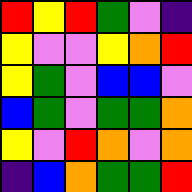[["red", "yellow", "red", "green", "violet", "indigo"], ["yellow", "violet", "violet", "yellow", "orange", "red"], ["yellow", "green", "violet", "blue", "blue", "violet"], ["blue", "green", "violet", "green", "green", "orange"], ["yellow", "violet", "red", "orange", "violet", "orange"], ["indigo", "blue", "orange", "green", "green", "red"]]